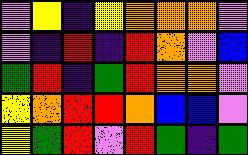[["violet", "yellow", "indigo", "yellow", "orange", "orange", "orange", "violet"], ["violet", "indigo", "red", "indigo", "red", "orange", "violet", "blue"], ["green", "red", "indigo", "green", "red", "orange", "orange", "violet"], ["yellow", "orange", "red", "red", "orange", "blue", "blue", "violet"], ["yellow", "green", "red", "violet", "red", "green", "indigo", "green"]]